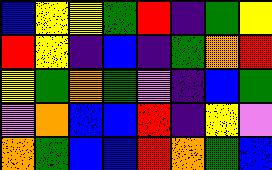[["blue", "yellow", "yellow", "green", "red", "indigo", "green", "yellow"], ["red", "yellow", "indigo", "blue", "indigo", "green", "orange", "red"], ["yellow", "green", "orange", "green", "violet", "indigo", "blue", "green"], ["violet", "orange", "blue", "blue", "red", "indigo", "yellow", "violet"], ["orange", "green", "blue", "blue", "red", "orange", "green", "blue"]]